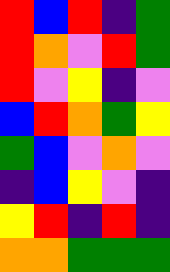[["red", "blue", "red", "indigo", "green"], ["red", "orange", "violet", "red", "green"], ["red", "violet", "yellow", "indigo", "violet"], ["blue", "red", "orange", "green", "yellow"], ["green", "blue", "violet", "orange", "violet"], ["indigo", "blue", "yellow", "violet", "indigo"], ["yellow", "red", "indigo", "red", "indigo"], ["orange", "orange", "green", "green", "green"]]